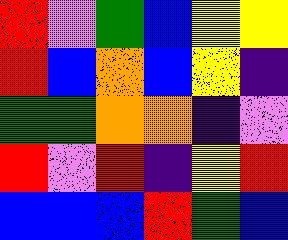[["red", "violet", "green", "blue", "yellow", "yellow"], ["red", "blue", "orange", "blue", "yellow", "indigo"], ["green", "green", "orange", "orange", "indigo", "violet"], ["red", "violet", "red", "indigo", "yellow", "red"], ["blue", "blue", "blue", "red", "green", "blue"]]